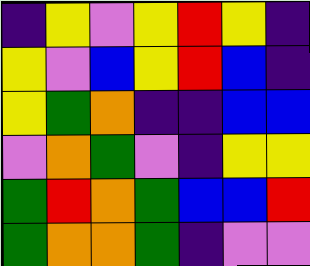[["indigo", "yellow", "violet", "yellow", "red", "yellow", "indigo"], ["yellow", "violet", "blue", "yellow", "red", "blue", "indigo"], ["yellow", "green", "orange", "indigo", "indigo", "blue", "blue"], ["violet", "orange", "green", "violet", "indigo", "yellow", "yellow"], ["green", "red", "orange", "green", "blue", "blue", "red"], ["green", "orange", "orange", "green", "indigo", "violet", "violet"]]